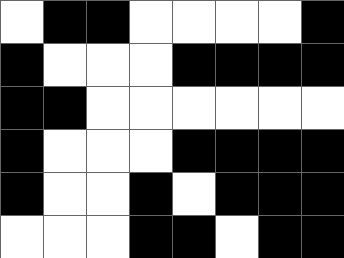[["white", "black", "black", "white", "white", "white", "white", "black"], ["black", "white", "white", "white", "black", "black", "black", "black"], ["black", "black", "white", "white", "white", "white", "white", "white"], ["black", "white", "white", "white", "black", "black", "black", "black"], ["black", "white", "white", "black", "white", "black", "black", "black"], ["white", "white", "white", "black", "black", "white", "black", "black"]]